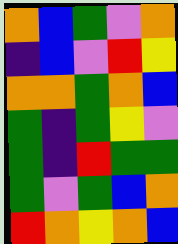[["orange", "blue", "green", "violet", "orange"], ["indigo", "blue", "violet", "red", "yellow"], ["orange", "orange", "green", "orange", "blue"], ["green", "indigo", "green", "yellow", "violet"], ["green", "indigo", "red", "green", "green"], ["green", "violet", "green", "blue", "orange"], ["red", "orange", "yellow", "orange", "blue"]]